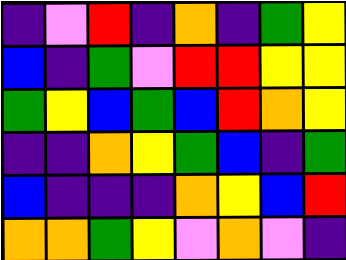[["indigo", "violet", "red", "indigo", "orange", "indigo", "green", "yellow"], ["blue", "indigo", "green", "violet", "red", "red", "yellow", "yellow"], ["green", "yellow", "blue", "green", "blue", "red", "orange", "yellow"], ["indigo", "indigo", "orange", "yellow", "green", "blue", "indigo", "green"], ["blue", "indigo", "indigo", "indigo", "orange", "yellow", "blue", "red"], ["orange", "orange", "green", "yellow", "violet", "orange", "violet", "indigo"]]